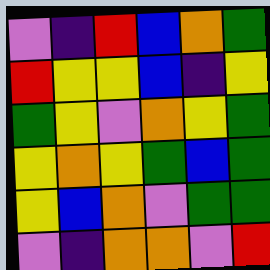[["violet", "indigo", "red", "blue", "orange", "green"], ["red", "yellow", "yellow", "blue", "indigo", "yellow"], ["green", "yellow", "violet", "orange", "yellow", "green"], ["yellow", "orange", "yellow", "green", "blue", "green"], ["yellow", "blue", "orange", "violet", "green", "green"], ["violet", "indigo", "orange", "orange", "violet", "red"]]